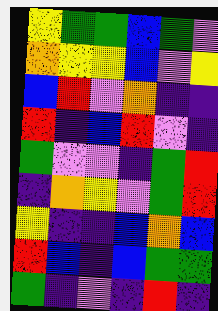[["yellow", "green", "green", "blue", "green", "violet"], ["orange", "yellow", "yellow", "blue", "violet", "yellow"], ["blue", "red", "violet", "orange", "indigo", "indigo"], ["red", "indigo", "blue", "red", "violet", "indigo"], ["green", "violet", "violet", "indigo", "green", "red"], ["indigo", "orange", "yellow", "violet", "green", "red"], ["yellow", "indigo", "indigo", "blue", "orange", "blue"], ["red", "blue", "indigo", "blue", "green", "green"], ["green", "indigo", "violet", "indigo", "red", "indigo"]]